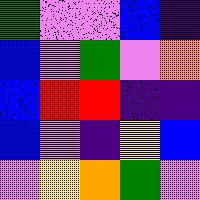[["green", "violet", "violet", "blue", "indigo"], ["blue", "violet", "green", "violet", "orange"], ["blue", "red", "red", "indigo", "indigo"], ["blue", "violet", "indigo", "yellow", "blue"], ["violet", "yellow", "orange", "green", "violet"]]